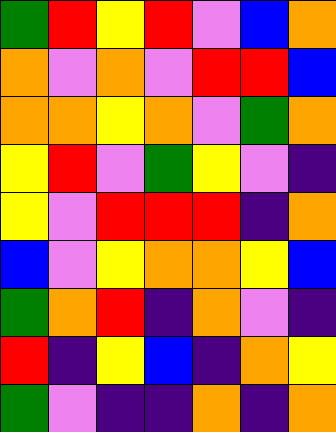[["green", "red", "yellow", "red", "violet", "blue", "orange"], ["orange", "violet", "orange", "violet", "red", "red", "blue"], ["orange", "orange", "yellow", "orange", "violet", "green", "orange"], ["yellow", "red", "violet", "green", "yellow", "violet", "indigo"], ["yellow", "violet", "red", "red", "red", "indigo", "orange"], ["blue", "violet", "yellow", "orange", "orange", "yellow", "blue"], ["green", "orange", "red", "indigo", "orange", "violet", "indigo"], ["red", "indigo", "yellow", "blue", "indigo", "orange", "yellow"], ["green", "violet", "indigo", "indigo", "orange", "indigo", "orange"]]